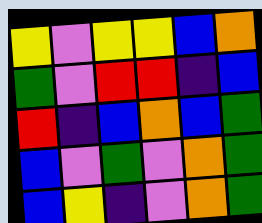[["yellow", "violet", "yellow", "yellow", "blue", "orange"], ["green", "violet", "red", "red", "indigo", "blue"], ["red", "indigo", "blue", "orange", "blue", "green"], ["blue", "violet", "green", "violet", "orange", "green"], ["blue", "yellow", "indigo", "violet", "orange", "green"]]